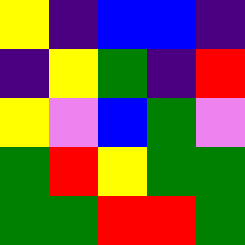[["yellow", "indigo", "blue", "blue", "indigo"], ["indigo", "yellow", "green", "indigo", "red"], ["yellow", "violet", "blue", "green", "violet"], ["green", "red", "yellow", "green", "green"], ["green", "green", "red", "red", "green"]]